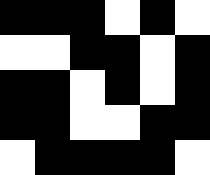[["black", "black", "black", "white", "black", "white"], ["white", "white", "black", "black", "white", "black"], ["black", "black", "white", "black", "white", "black"], ["black", "black", "white", "white", "black", "black"], ["white", "black", "black", "black", "black", "white"]]